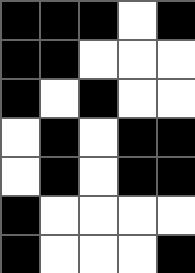[["black", "black", "black", "white", "black"], ["black", "black", "white", "white", "white"], ["black", "white", "black", "white", "white"], ["white", "black", "white", "black", "black"], ["white", "black", "white", "black", "black"], ["black", "white", "white", "white", "white"], ["black", "white", "white", "white", "black"]]